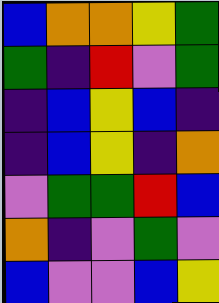[["blue", "orange", "orange", "yellow", "green"], ["green", "indigo", "red", "violet", "green"], ["indigo", "blue", "yellow", "blue", "indigo"], ["indigo", "blue", "yellow", "indigo", "orange"], ["violet", "green", "green", "red", "blue"], ["orange", "indigo", "violet", "green", "violet"], ["blue", "violet", "violet", "blue", "yellow"]]